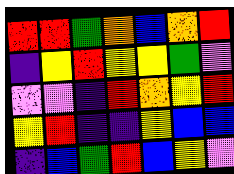[["red", "red", "green", "orange", "blue", "orange", "red"], ["indigo", "yellow", "red", "yellow", "yellow", "green", "violet"], ["violet", "violet", "indigo", "red", "orange", "yellow", "red"], ["yellow", "red", "indigo", "indigo", "yellow", "blue", "blue"], ["indigo", "blue", "green", "red", "blue", "yellow", "violet"]]